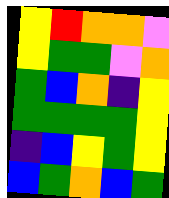[["yellow", "red", "orange", "orange", "violet"], ["yellow", "green", "green", "violet", "orange"], ["green", "blue", "orange", "indigo", "yellow"], ["green", "green", "green", "green", "yellow"], ["indigo", "blue", "yellow", "green", "yellow"], ["blue", "green", "orange", "blue", "green"]]